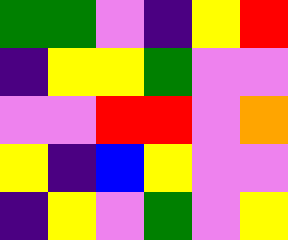[["green", "green", "violet", "indigo", "yellow", "red"], ["indigo", "yellow", "yellow", "green", "violet", "violet"], ["violet", "violet", "red", "red", "violet", "orange"], ["yellow", "indigo", "blue", "yellow", "violet", "violet"], ["indigo", "yellow", "violet", "green", "violet", "yellow"]]